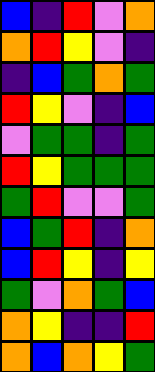[["blue", "indigo", "red", "violet", "orange"], ["orange", "red", "yellow", "violet", "indigo"], ["indigo", "blue", "green", "orange", "green"], ["red", "yellow", "violet", "indigo", "blue"], ["violet", "green", "green", "indigo", "green"], ["red", "yellow", "green", "green", "green"], ["green", "red", "violet", "violet", "green"], ["blue", "green", "red", "indigo", "orange"], ["blue", "red", "yellow", "indigo", "yellow"], ["green", "violet", "orange", "green", "blue"], ["orange", "yellow", "indigo", "indigo", "red"], ["orange", "blue", "orange", "yellow", "green"]]